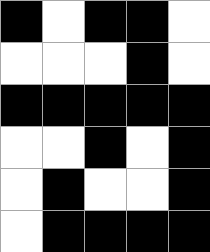[["black", "white", "black", "black", "white"], ["white", "white", "white", "black", "white"], ["black", "black", "black", "black", "black"], ["white", "white", "black", "white", "black"], ["white", "black", "white", "white", "black"], ["white", "black", "black", "black", "black"]]